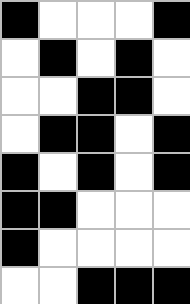[["black", "white", "white", "white", "black"], ["white", "black", "white", "black", "white"], ["white", "white", "black", "black", "white"], ["white", "black", "black", "white", "black"], ["black", "white", "black", "white", "black"], ["black", "black", "white", "white", "white"], ["black", "white", "white", "white", "white"], ["white", "white", "black", "black", "black"]]